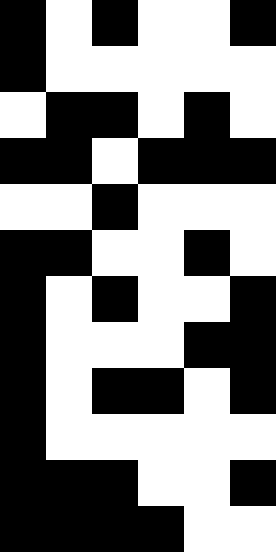[["black", "white", "black", "white", "white", "black"], ["black", "white", "white", "white", "white", "white"], ["white", "black", "black", "white", "black", "white"], ["black", "black", "white", "black", "black", "black"], ["white", "white", "black", "white", "white", "white"], ["black", "black", "white", "white", "black", "white"], ["black", "white", "black", "white", "white", "black"], ["black", "white", "white", "white", "black", "black"], ["black", "white", "black", "black", "white", "black"], ["black", "white", "white", "white", "white", "white"], ["black", "black", "black", "white", "white", "black"], ["black", "black", "black", "black", "white", "white"]]